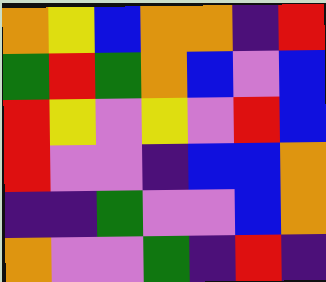[["orange", "yellow", "blue", "orange", "orange", "indigo", "red"], ["green", "red", "green", "orange", "blue", "violet", "blue"], ["red", "yellow", "violet", "yellow", "violet", "red", "blue"], ["red", "violet", "violet", "indigo", "blue", "blue", "orange"], ["indigo", "indigo", "green", "violet", "violet", "blue", "orange"], ["orange", "violet", "violet", "green", "indigo", "red", "indigo"]]